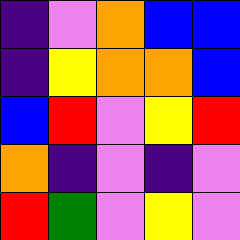[["indigo", "violet", "orange", "blue", "blue"], ["indigo", "yellow", "orange", "orange", "blue"], ["blue", "red", "violet", "yellow", "red"], ["orange", "indigo", "violet", "indigo", "violet"], ["red", "green", "violet", "yellow", "violet"]]